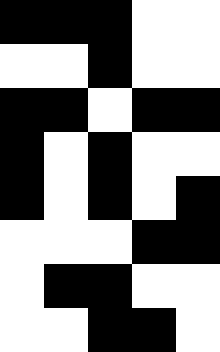[["black", "black", "black", "white", "white"], ["white", "white", "black", "white", "white"], ["black", "black", "white", "black", "black"], ["black", "white", "black", "white", "white"], ["black", "white", "black", "white", "black"], ["white", "white", "white", "black", "black"], ["white", "black", "black", "white", "white"], ["white", "white", "black", "black", "white"]]